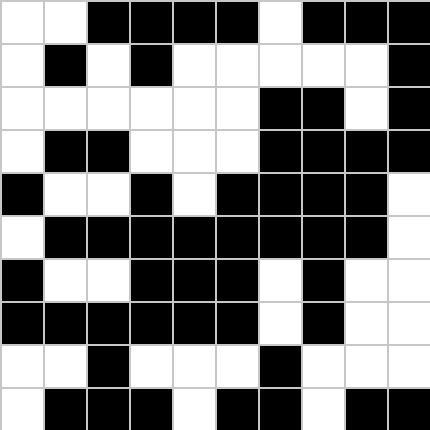[["white", "white", "black", "black", "black", "black", "white", "black", "black", "black"], ["white", "black", "white", "black", "white", "white", "white", "white", "white", "black"], ["white", "white", "white", "white", "white", "white", "black", "black", "white", "black"], ["white", "black", "black", "white", "white", "white", "black", "black", "black", "black"], ["black", "white", "white", "black", "white", "black", "black", "black", "black", "white"], ["white", "black", "black", "black", "black", "black", "black", "black", "black", "white"], ["black", "white", "white", "black", "black", "black", "white", "black", "white", "white"], ["black", "black", "black", "black", "black", "black", "white", "black", "white", "white"], ["white", "white", "black", "white", "white", "white", "black", "white", "white", "white"], ["white", "black", "black", "black", "white", "black", "black", "white", "black", "black"]]